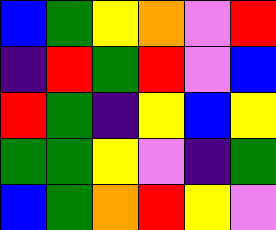[["blue", "green", "yellow", "orange", "violet", "red"], ["indigo", "red", "green", "red", "violet", "blue"], ["red", "green", "indigo", "yellow", "blue", "yellow"], ["green", "green", "yellow", "violet", "indigo", "green"], ["blue", "green", "orange", "red", "yellow", "violet"]]